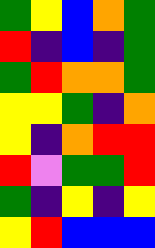[["green", "yellow", "blue", "orange", "green"], ["red", "indigo", "blue", "indigo", "green"], ["green", "red", "orange", "orange", "green"], ["yellow", "yellow", "green", "indigo", "orange"], ["yellow", "indigo", "orange", "red", "red"], ["red", "violet", "green", "green", "red"], ["green", "indigo", "yellow", "indigo", "yellow"], ["yellow", "red", "blue", "blue", "blue"]]